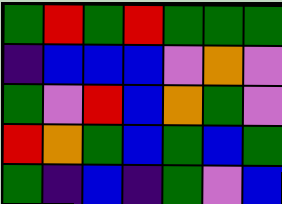[["green", "red", "green", "red", "green", "green", "green"], ["indigo", "blue", "blue", "blue", "violet", "orange", "violet"], ["green", "violet", "red", "blue", "orange", "green", "violet"], ["red", "orange", "green", "blue", "green", "blue", "green"], ["green", "indigo", "blue", "indigo", "green", "violet", "blue"]]